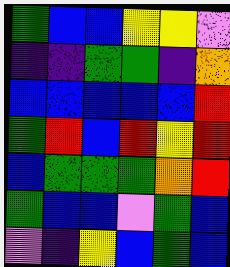[["green", "blue", "blue", "yellow", "yellow", "violet"], ["indigo", "indigo", "green", "green", "indigo", "orange"], ["blue", "blue", "blue", "blue", "blue", "red"], ["green", "red", "blue", "red", "yellow", "red"], ["blue", "green", "green", "green", "orange", "red"], ["green", "blue", "blue", "violet", "green", "blue"], ["violet", "indigo", "yellow", "blue", "green", "blue"]]